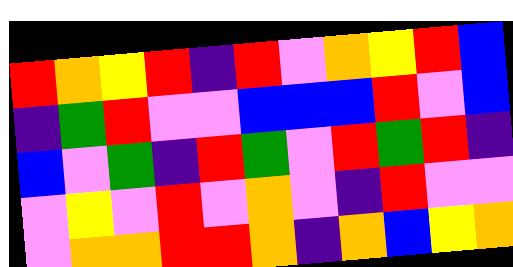[["red", "orange", "yellow", "red", "indigo", "red", "violet", "orange", "yellow", "red", "blue"], ["indigo", "green", "red", "violet", "violet", "blue", "blue", "blue", "red", "violet", "blue"], ["blue", "violet", "green", "indigo", "red", "green", "violet", "red", "green", "red", "indigo"], ["violet", "yellow", "violet", "red", "violet", "orange", "violet", "indigo", "red", "violet", "violet"], ["violet", "orange", "orange", "red", "red", "orange", "indigo", "orange", "blue", "yellow", "orange"]]